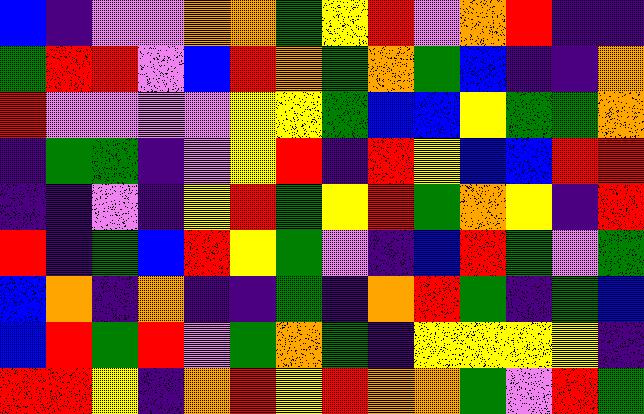[["blue", "indigo", "violet", "violet", "orange", "orange", "green", "yellow", "red", "violet", "orange", "red", "indigo", "indigo"], ["green", "red", "red", "violet", "blue", "red", "orange", "green", "orange", "green", "blue", "indigo", "indigo", "orange"], ["red", "violet", "violet", "violet", "violet", "yellow", "yellow", "green", "blue", "blue", "yellow", "green", "green", "orange"], ["indigo", "green", "green", "indigo", "violet", "yellow", "red", "indigo", "red", "yellow", "blue", "blue", "red", "red"], ["indigo", "indigo", "violet", "indigo", "yellow", "red", "green", "yellow", "red", "green", "orange", "yellow", "indigo", "red"], ["red", "indigo", "green", "blue", "red", "yellow", "green", "violet", "indigo", "blue", "red", "green", "violet", "green"], ["blue", "orange", "indigo", "orange", "indigo", "indigo", "green", "indigo", "orange", "red", "green", "indigo", "green", "blue"], ["blue", "red", "green", "red", "violet", "green", "orange", "green", "indigo", "yellow", "yellow", "yellow", "yellow", "indigo"], ["red", "red", "yellow", "indigo", "orange", "red", "yellow", "red", "orange", "orange", "green", "violet", "red", "green"]]